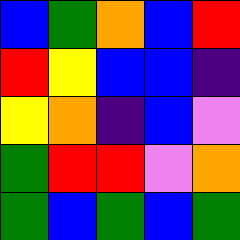[["blue", "green", "orange", "blue", "red"], ["red", "yellow", "blue", "blue", "indigo"], ["yellow", "orange", "indigo", "blue", "violet"], ["green", "red", "red", "violet", "orange"], ["green", "blue", "green", "blue", "green"]]